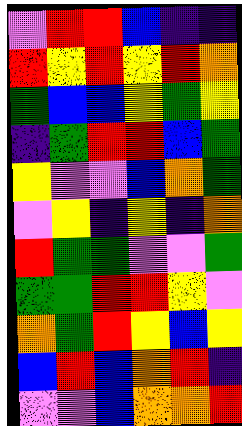[["violet", "red", "red", "blue", "indigo", "indigo"], ["red", "yellow", "red", "yellow", "red", "orange"], ["green", "blue", "blue", "yellow", "green", "yellow"], ["indigo", "green", "red", "red", "blue", "green"], ["yellow", "violet", "violet", "blue", "orange", "green"], ["violet", "yellow", "indigo", "yellow", "indigo", "orange"], ["red", "green", "green", "violet", "violet", "green"], ["green", "green", "red", "red", "yellow", "violet"], ["orange", "green", "red", "yellow", "blue", "yellow"], ["blue", "red", "blue", "orange", "red", "indigo"], ["violet", "violet", "blue", "orange", "orange", "red"]]